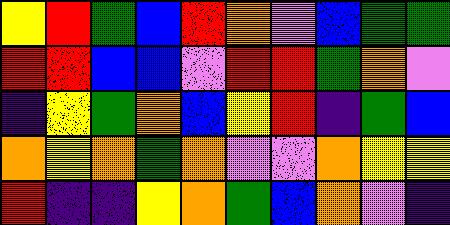[["yellow", "red", "green", "blue", "red", "orange", "violet", "blue", "green", "green"], ["red", "red", "blue", "blue", "violet", "red", "red", "green", "orange", "violet"], ["indigo", "yellow", "green", "orange", "blue", "yellow", "red", "indigo", "green", "blue"], ["orange", "yellow", "orange", "green", "orange", "violet", "violet", "orange", "yellow", "yellow"], ["red", "indigo", "indigo", "yellow", "orange", "green", "blue", "orange", "violet", "indigo"]]